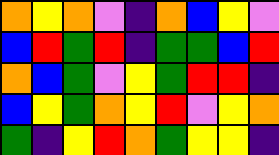[["orange", "yellow", "orange", "violet", "indigo", "orange", "blue", "yellow", "violet"], ["blue", "red", "green", "red", "indigo", "green", "green", "blue", "red"], ["orange", "blue", "green", "violet", "yellow", "green", "red", "red", "indigo"], ["blue", "yellow", "green", "orange", "yellow", "red", "violet", "yellow", "orange"], ["green", "indigo", "yellow", "red", "orange", "green", "yellow", "yellow", "indigo"]]